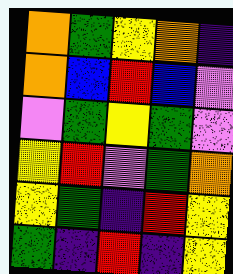[["orange", "green", "yellow", "orange", "indigo"], ["orange", "blue", "red", "blue", "violet"], ["violet", "green", "yellow", "green", "violet"], ["yellow", "red", "violet", "green", "orange"], ["yellow", "green", "indigo", "red", "yellow"], ["green", "indigo", "red", "indigo", "yellow"]]